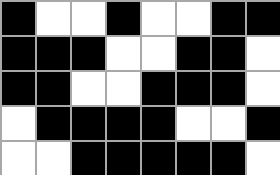[["black", "white", "white", "black", "white", "white", "black", "black"], ["black", "black", "black", "white", "white", "black", "black", "white"], ["black", "black", "white", "white", "black", "black", "black", "white"], ["white", "black", "black", "black", "black", "white", "white", "black"], ["white", "white", "black", "black", "black", "black", "black", "white"]]